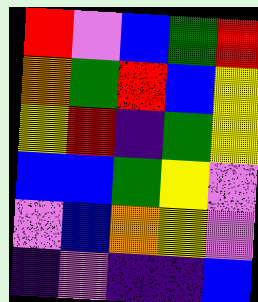[["red", "violet", "blue", "green", "red"], ["orange", "green", "red", "blue", "yellow"], ["yellow", "red", "indigo", "green", "yellow"], ["blue", "blue", "green", "yellow", "violet"], ["violet", "blue", "orange", "yellow", "violet"], ["indigo", "violet", "indigo", "indigo", "blue"]]